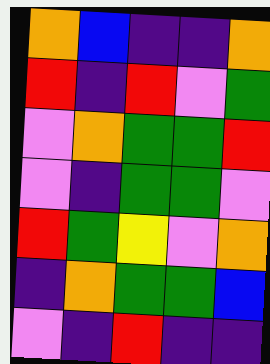[["orange", "blue", "indigo", "indigo", "orange"], ["red", "indigo", "red", "violet", "green"], ["violet", "orange", "green", "green", "red"], ["violet", "indigo", "green", "green", "violet"], ["red", "green", "yellow", "violet", "orange"], ["indigo", "orange", "green", "green", "blue"], ["violet", "indigo", "red", "indigo", "indigo"]]